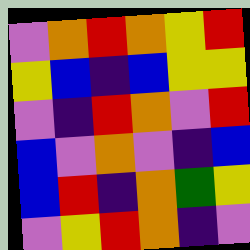[["violet", "orange", "red", "orange", "yellow", "red"], ["yellow", "blue", "indigo", "blue", "yellow", "yellow"], ["violet", "indigo", "red", "orange", "violet", "red"], ["blue", "violet", "orange", "violet", "indigo", "blue"], ["blue", "red", "indigo", "orange", "green", "yellow"], ["violet", "yellow", "red", "orange", "indigo", "violet"]]